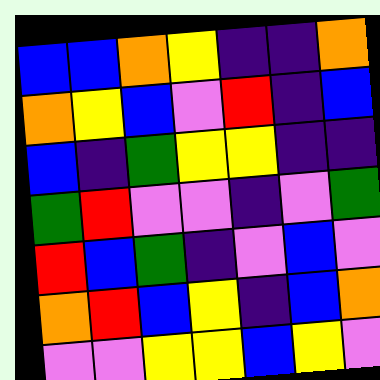[["blue", "blue", "orange", "yellow", "indigo", "indigo", "orange"], ["orange", "yellow", "blue", "violet", "red", "indigo", "blue"], ["blue", "indigo", "green", "yellow", "yellow", "indigo", "indigo"], ["green", "red", "violet", "violet", "indigo", "violet", "green"], ["red", "blue", "green", "indigo", "violet", "blue", "violet"], ["orange", "red", "blue", "yellow", "indigo", "blue", "orange"], ["violet", "violet", "yellow", "yellow", "blue", "yellow", "violet"]]